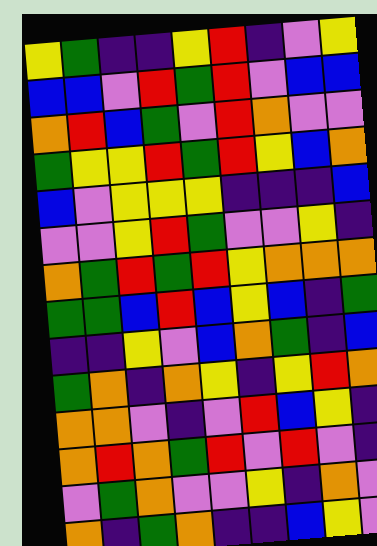[["yellow", "green", "indigo", "indigo", "yellow", "red", "indigo", "violet", "yellow"], ["blue", "blue", "violet", "red", "green", "red", "violet", "blue", "blue"], ["orange", "red", "blue", "green", "violet", "red", "orange", "violet", "violet"], ["green", "yellow", "yellow", "red", "green", "red", "yellow", "blue", "orange"], ["blue", "violet", "yellow", "yellow", "yellow", "indigo", "indigo", "indigo", "blue"], ["violet", "violet", "yellow", "red", "green", "violet", "violet", "yellow", "indigo"], ["orange", "green", "red", "green", "red", "yellow", "orange", "orange", "orange"], ["green", "green", "blue", "red", "blue", "yellow", "blue", "indigo", "green"], ["indigo", "indigo", "yellow", "violet", "blue", "orange", "green", "indigo", "blue"], ["green", "orange", "indigo", "orange", "yellow", "indigo", "yellow", "red", "orange"], ["orange", "orange", "violet", "indigo", "violet", "red", "blue", "yellow", "indigo"], ["orange", "red", "orange", "green", "red", "violet", "red", "violet", "indigo"], ["violet", "green", "orange", "violet", "violet", "yellow", "indigo", "orange", "violet"], ["orange", "indigo", "green", "orange", "indigo", "indigo", "blue", "yellow", "violet"]]